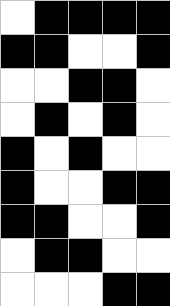[["white", "black", "black", "black", "black"], ["black", "black", "white", "white", "black"], ["white", "white", "black", "black", "white"], ["white", "black", "white", "black", "white"], ["black", "white", "black", "white", "white"], ["black", "white", "white", "black", "black"], ["black", "black", "white", "white", "black"], ["white", "black", "black", "white", "white"], ["white", "white", "white", "black", "black"]]